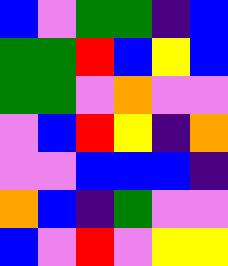[["blue", "violet", "green", "green", "indigo", "blue"], ["green", "green", "red", "blue", "yellow", "blue"], ["green", "green", "violet", "orange", "violet", "violet"], ["violet", "blue", "red", "yellow", "indigo", "orange"], ["violet", "violet", "blue", "blue", "blue", "indigo"], ["orange", "blue", "indigo", "green", "violet", "violet"], ["blue", "violet", "red", "violet", "yellow", "yellow"]]